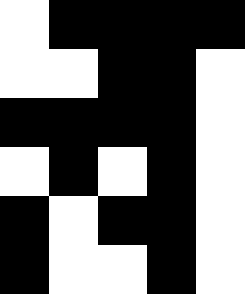[["white", "black", "black", "black", "black"], ["white", "white", "black", "black", "white"], ["black", "black", "black", "black", "white"], ["white", "black", "white", "black", "white"], ["black", "white", "black", "black", "white"], ["black", "white", "white", "black", "white"]]